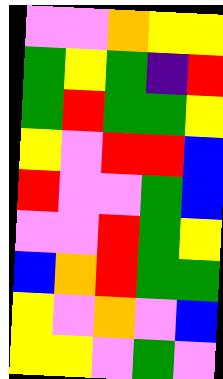[["violet", "violet", "orange", "yellow", "yellow"], ["green", "yellow", "green", "indigo", "red"], ["green", "red", "green", "green", "yellow"], ["yellow", "violet", "red", "red", "blue"], ["red", "violet", "violet", "green", "blue"], ["violet", "violet", "red", "green", "yellow"], ["blue", "orange", "red", "green", "green"], ["yellow", "violet", "orange", "violet", "blue"], ["yellow", "yellow", "violet", "green", "violet"]]